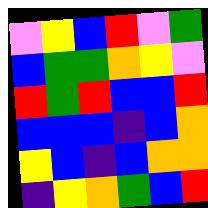[["violet", "yellow", "blue", "red", "violet", "green"], ["blue", "green", "green", "orange", "yellow", "violet"], ["red", "green", "red", "blue", "blue", "red"], ["blue", "blue", "blue", "indigo", "blue", "orange"], ["yellow", "blue", "indigo", "blue", "orange", "orange"], ["indigo", "yellow", "orange", "green", "blue", "red"]]